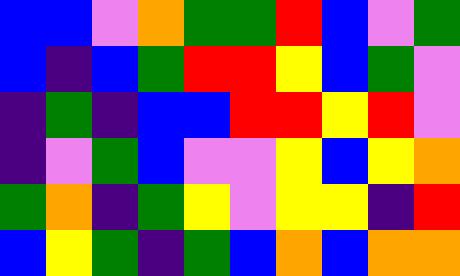[["blue", "blue", "violet", "orange", "green", "green", "red", "blue", "violet", "green"], ["blue", "indigo", "blue", "green", "red", "red", "yellow", "blue", "green", "violet"], ["indigo", "green", "indigo", "blue", "blue", "red", "red", "yellow", "red", "violet"], ["indigo", "violet", "green", "blue", "violet", "violet", "yellow", "blue", "yellow", "orange"], ["green", "orange", "indigo", "green", "yellow", "violet", "yellow", "yellow", "indigo", "red"], ["blue", "yellow", "green", "indigo", "green", "blue", "orange", "blue", "orange", "orange"]]